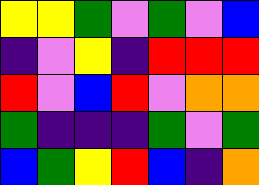[["yellow", "yellow", "green", "violet", "green", "violet", "blue"], ["indigo", "violet", "yellow", "indigo", "red", "red", "red"], ["red", "violet", "blue", "red", "violet", "orange", "orange"], ["green", "indigo", "indigo", "indigo", "green", "violet", "green"], ["blue", "green", "yellow", "red", "blue", "indigo", "orange"]]